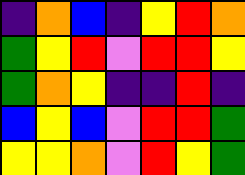[["indigo", "orange", "blue", "indigo", "yellow", "red", "orange"], ["green", "yellow", "red", "violet", "red", "red", "yellow"], ["green", "orange", "yellow", "indigo", "indigo", "red", "indigo"], ["blue", "yellow", "blue", "violet", "red", "red", "green"], ["yellow", "yellow", "orange", "violet", "red", "yellow", "green"]]